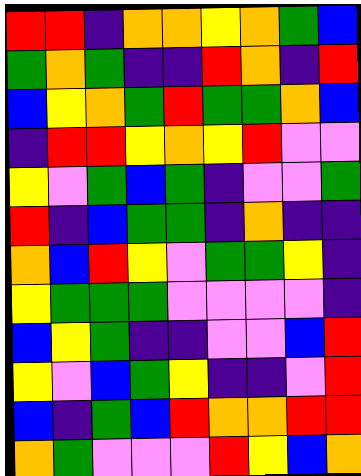[["red", "red", "indigo", "orange", "orange", "yellow", "orange", "green", "blue"], ["green", "orange", "green", "indigo", "indigo", "red", "orange", "indigo", "red"], ["blue", "yellow", "orange", "green", "red", "green", "green", "orange", "blue"], ["indigo", "red", "red", "yellow", "orange", "yellow", "red", "violet", "violet"], ["yellow", "violet", "green", "blue", "green", "indigo", "violet", "violet", "green"], ["red", "indigo", "blue", "green", "green", "indigo", "orange", "indigo", "indigo"], ["orange", "blue", "red", "yellow", "violet", "green", "green", "yellow", "indigo"], ["yellow", "green", "green", "green", "violet", "violet", "violet", "violet", "indigo"], ["blue", "yellow", "green", "indigo", "indigo", "violet", "violet", "blue", "red"], ["yellow", "violet", "blue", "green", "yellow", "indigo", "indigo", "violet", "red"], ["blue", "indigo", "green", "blue", "red", "orange", "orange", "red", "red"], ["orange", "green", "violet", "violet", "violet", "red", "yellow", "blue", "orange"]]